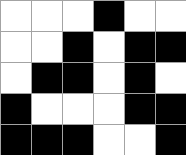[["white", "white", "white", "black", "white", "white"], ["white", "white", "black", "white", "black", "black"], ["white", "black", "black", "white", "black", "white"], ["black", "white", "white", "white", "black", "black"], ["black", "black", "black", "white", "white", "black"]]